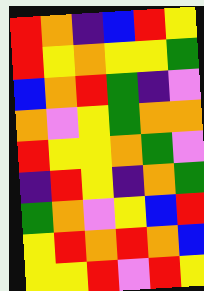[["red", "orange", "indigo", "blue", "red", "yellow"], ["red", "yellow", "orange", "yellow", "yellow", "green"], ["blue", "orange", "red", "green", "indigo", "violet"], ["orange", "violet", "yellow", "green", "orange", "orange"], ["red", "yellow", "yellow", "orange", "green", "violet"], ["indigo", "red", "yellow", "indigo", "orange", "green"], ["green", "orange", "violet", "yellow", "blue", "red"], ["yellow", "red", "orange", "red", "orange", "blue"], ["yellow", "yellow", "red", "violet", "red", "yellow"]]